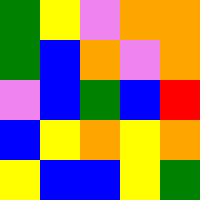[["green", "yellow", "violet", "orange", "orange"], ["green", "blue", "orange", "violet", "orange"], ["violet", "blue", "green", "blue", "red"], ["blue", "yellow", "orange", "yellow", "orange"], ["yellow", "blue", "blue", "yellow", "green"]]